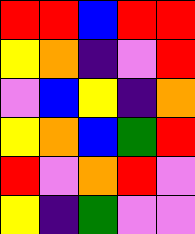[["red", "red", "blue", "red", "red"], ["yellow", "orange", "indigo", "violet", "red"], ["violet", "blue", "yellow", "indigo", "orange"], ["yellow", "orange", "blue", "green", "red"], ["red", "violet", "orange", "red", "violet"], ["yellow", "indigo", "green", "violet", "violet"]]